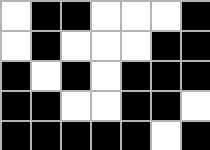[["white", "black", "black", "white", "white", "white", "black"], ["white", "black", "white", "white", "white", "black", "black"], ["black", "white", "black", "white", "black", "black", "black"], ["black", "black", "white", "white", "black", "black", "white"], ["black", "black", "black", "black", "black", "white", "black"]]